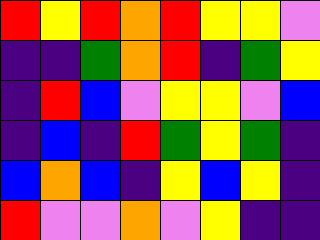[["red", "yellow", "red", "orange", "red", "yellow", "yellow", "violet"], ["indigo", "indigo", "green", "orange", "red", "indigo", "green", "yellow"], ["indigo", "red", "blue", "violet", "yellow", "yellow", "violet", "blue"], ["indigo", "blue", "indigo", "red", "green", "yellow", "green", "indigo"], ["blue", "orange", "blue", "indigo", "yellow", "blue", "yellow", "indigo"], ["red", "violet", "violet", "orange", "violet", "yellow", "indigo", "indigo"]]